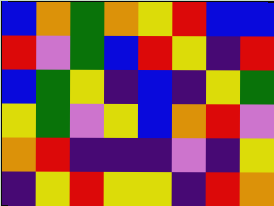[["blue", "orange", "green", "orange", "yellow", "red", "blue", "blue"], ["red", "violet", "green", "blue", "red", "yellow", "indigo", "red"], ["blue", "green", "yellow", "indigo", "blue", "indigo", "yellow", "green"], ["yellow", "green", "violet", "yellow", "blue", "orange", "red", "violet"], ["orange", "red", "indigo", "indigo", "indigo", "violet", "indigo", "yellow"], ["indigo", "yellow", "red", "yellow", "yellow", "indigo", "red", "orange"]]